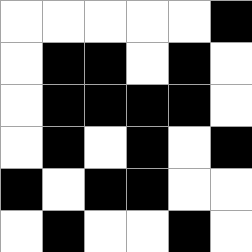[["white", "white", "white", "white", "white", "black"], ["white", "black", "black", "white", "black", "white"], ["white", "black", "black", "black", "black", "white"], ["white", "black", "white", "black", "white", "black"], ["black", "white", "black", "black", "white", "white"], ["white", "black", "white", "white", "black", "white"]]